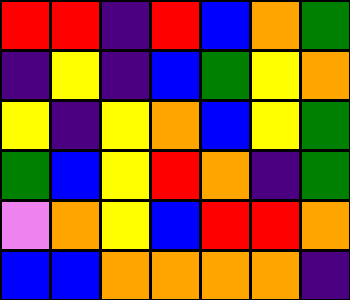[["red", "red", "indigo", "red", "blue", "orange", "green"], ["indigo", "yellow", "indigo", "blue", "green", "yellow", "orange"], ["yellow", "indigo", "yellow", "orange", "blue", "yellow", "green"], ["green", "blue", "yellow", "red", "orange", "indigo", "green"], ["violet", "orange", "yellow", "blue", "red", "red", "orange"], ["blue", "blue", "orange", "orange", "orange", "orange", "indigo"]]